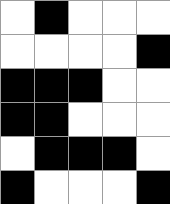[["white", "black", "white", "white", "white"], ["white", "white", "white", "white", "black"], ["black", "black", "black", "white", "white"], ["black", "black", "white", "white", "white"], ["white", "black", "black", "black", "white"], ["black", "white", "white", "white", "black"]]